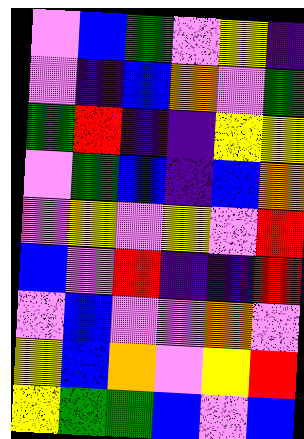[["violet", "blue", "green", "violet", "yellow", "indigo"], ["violet", "indigo", "blue", "orange", "violet", "green"], ["green", "red", "indigo", "indigo", "yellow", "yellow"], ["violet", "green", "blue", "indigo", "blue", "orange"], ["violet", "yellow", "violet", "yellow", "violet", "red"], ["blue", "violet", "red", "indigo", "indigo", "red"], ["violet", "blue", "violet", "violet", "orange", "violet"], ["yellow", "blue", "orange", "violet", "yellow", "red"], ["yellow", "green", "green", "blue", "violet", "blue"]]